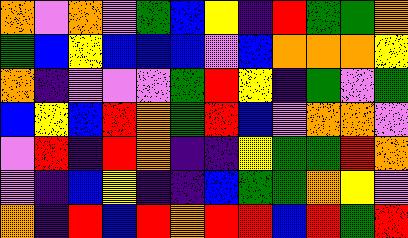[["orange", "violet", "orange", "violet", "green", "blue", "yellow", "indigo", "red", "green", "green", "orange"], ["green", "blue", "yellow", "blue", "blue", "blue", "violet", "blue", "orange", "orange", "orange", "yellow"], ["orange", "indigo", "violet", "violet", "violet", "green", "red", "yellow", "indigo", "green", "violet", "green"], ["blue", "yellow", "blue", "red", "orange", "green", "red", "blue", "violet", "orange", "orange", "violet"], ["violet", "red", "indigo", "red", "orange", "indigo", "indigo", "yellow", "green", "green", "red", "orange"], ["violet", "indigo", "blue", "yellow", "indigo", "indigo", "blue", "green", "green", "orange", "yellow", "violet"], ["orange", "indigo", "red", "blue", "red", "orange", "red", "red", "blue", "red", "green", "red"]]